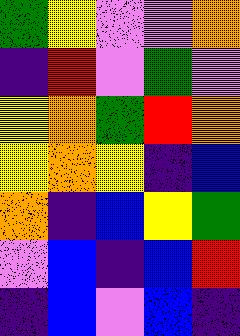[["green", "yellow", "violet", "violet", "orange"], ["indigo", "red", "violet", "green", "violet"], ["yellow", "orange", "green", "red", "orange"], ["yellow", "orange", "yellow", "indigo", "blue"], ["orange", "indigo", "blue", "yellow", "green"], ["violet", "blue", "indigo", "blue", "red"], ["indigo", "blue", "violet", "blue", "indigo"]]